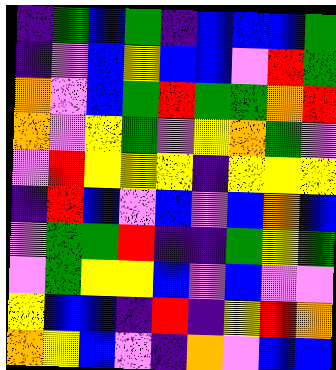[["indigo", "green", "blue", "green", "indigo", "blue", "blue", "blue", "green"], ["indigo", "violet", "blue", "yellow", "blue", "blue", "violet", "red", "green"], ["orange", "violet", "blue", "green", "red", "green", "green", "orange", "red"], ["orange", "violet", "yellow", "green", "violet", "yellow", "orange", "green", "violet"], ["violet", "red", "yellow", "yellow", "yellow", "indigo", "yellow", "yellow", "yellow"], ["indigo", "red", "blue", "violet", "blue", "violet", "blue", "orange", "blue"], ["violet", "green", "green", "red", "indigo", "indigo", "green", "yellow", "green"], ["violet", "green", "yellow", "yellow", "blue", "violet", "blue", "violet", "violet"], ["yellow", "blue", "blue", "indigo", "red", "indigo", "yellow", "red", "orange"], ["orange", "yellow", "blue", "violet", "indigo", "orange", "violet", "blue", "blue"]]